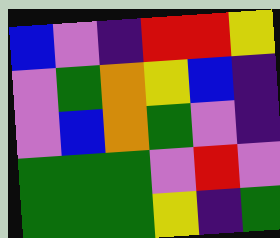[["blue", "violet", "indigo", "red", "red", "yellow"], ["violet", "green", "orange", "yellow", "blue", "indigo"], ["violet", "blue", "orange", "green", "violet", "indigo"], ["green", "green", "green", "violet", "red", "violet"], ["green", "green", "green", "yellow", "indigo", "green"]]